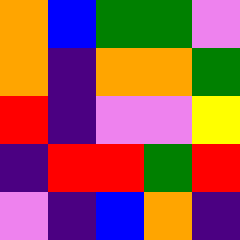[["orange", "blue", "green", "green", "violet"], ["orange", "indigo", "orange", "orange", "green"], ["red", "indigo", "violet", "violet", "yellow"], ["indigo", "red", "red", "green", "red"], ["violet", "indigo", "blue", "orange", "indigo"]]